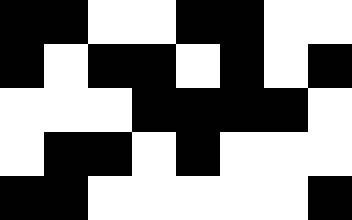[["black", "black", "white", "white", "black", "black", "white", "white"], ["black", "white", "black", "black", "white", "black", "white", "black"], ["white", "white", "white", "black", "black", "black", "black", "white"], ["white", "black", "black", "white", "black", "white", "white", "white"], ["black", "black", "white", "white", "white", "white", "white", "black"]]